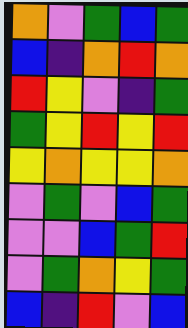[["orange", "violet", "green", "blue", "green"], ["blue", "indigo", "orange", "red", "orange"], ["red", "yellow", "violet", "indigo", "green"], ["green", "yellow", "red", "yellow", "red"], ["yellow", "orange", "yellow", "yellow", "orange"], ["violet", "green", "violet", "blue", "green"], ["violet", "violet", "blue", "green", "red"], ["violet", "green", "orange", "yellow", "green"], ["blue", "indigo", "red", "violet", "blue"]]